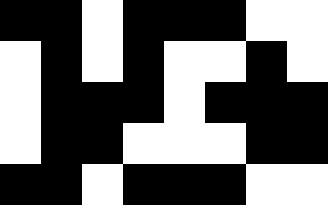[["black", "black", "white", "black", "black", "black", "white", "white"], ["white", "black", "white", "black", "white", "white", "black", "white"], ["white", "black", "black", "black", "white", "black", "black", "black"], ["white", "black", "black", "white", "white", "white", "black", "black"], ["black", "black", "white", "black", "black", "black", "white", "white"]]